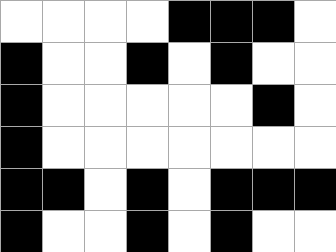[["white", "white", "white", "white", "black", "black", "black", "white"], ["black", "white", "white", "black", "white", "black", "white", "white"], ["black", "white", "white", "white", "white", "white", "black", "white"], ["black", "white", "white", "white", "white", "white", "white", "white"], ["black", "black", "white", "black", "white", "black", "black", "black"], ["black", "white", "white", "black", "white", "black", "white", "white"]]